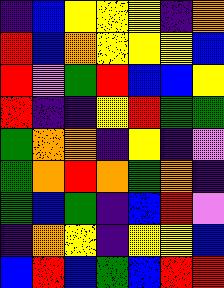[["indigo", "blue", "yellow", "yellow", "yellow", "indigo", "orange"], ["red", "blue", "orange", "yellow", "yellow", "yellow", "blue"], ["red", "violet", "green", "red", "blue", "blue", "yellow"], ["red", "indigo", "indigo", "yellow", "red", "green", "green"], ["green", "orange", "orange", "indigo", "yellow", "indigo", "violet"], ["green", "orange", "red", "orange", "green", "orange", "indigo"], ["green", "blue", "green", "indigo", "blue", "red", "violet"], ["indigo", "orange", "yellow", "indigo", "yellow", "yellow", "blue"], ["blue", "red", "blue", "green", "blue", "red", "red"]]